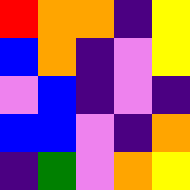[["red", "orange", "orange", "indigo", "yellow"], ["blue", "orange", "indigo", "violet", "yellow"], ["violet", "blue", "indigo", "violet", "indigo"], ["blue", "blue", "violet", "indigo", "orange"], ["indigo", "green", "violet", "orange", "yellow"]]